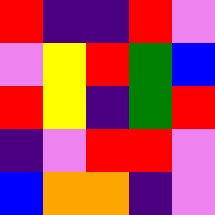[["red", "indigo", "indigo", "red", "violet"], ["violet", "yellow", "red", "green", "blue"], ["red", "yellow", "indigo", "green", "red"], ["indigo", "violet", "red", "red", "violet"], ["blue", "orange", "orange", "indigo", "violet"]]